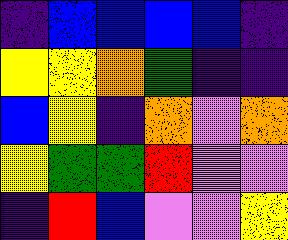[["indigo", "blue", "blue", "blue", "blue", "indigo"], ["yellow", "yellow", "orange", "green", "indigo", "indigo"], ["blue", "yellow", "indigo", "orange", "violet", "orange"], ["yellow", "green", "green", "red", "violet", "violet"], ["indigo", "red", "blue", "violet", "violet", "yellow"]]